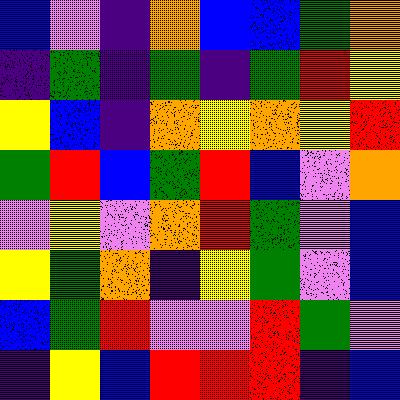[["blue", "violet", "indigo", "orange", "blue", "blue", "green", "orange"], ["indigo", "green", "indigo", "green", "indigo", "green", "red", "yellow"], ["yellow", "blue", "indigo", "orange", "yellow", "orange", "yellow", "red"], ["green", "red", "blue", "green", "red", "blue", "violet", "orange"], ["violet", "yellow", "violet", "orange", "red", "green", "violet", "blue"], ["yellow", "green", "orange", "indigo", "yellow", "green", "violet", "blue"], ["blue", "green", "red", "violet", "violet", "red", "green", "violet"], ["indigo", "yellow", "blue", "red", "red", "red", "indigo", "blue"]]